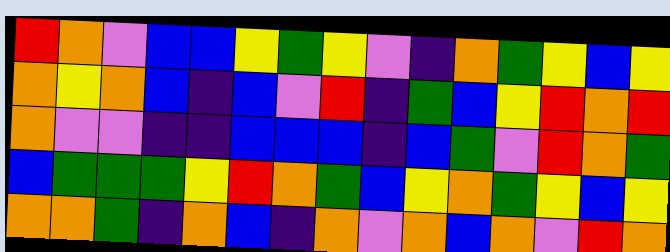[["red", "orange", "violet", "blue", "blue", "yellow", "green", "yellow", "violet", "indigo", "orange", "green", "yellow", "blue", "yellow"], ["orange", "yellow", "orange", "blue", "indigo", "blue", "violet", "red", "indigo", "green", "blue", "yellow", "red", "orange", "red"], ["orange", "violet", "violet", "indigo", "indigo", "blue", "blue", "blue", "indigo", "blue", "green", "violet", "red", "orange", "green"], ["blue", "green", "green", "green", "yellow", "red", "orange", "green", "blue", "yellow", "orange", "green", "yellow", "blue", "yellow"], ["orange", "orange", "green", "indigo", "orange", "blue", "indigo", "orange", "violet", "orange", "blue", "orange", "violet", "red", "orange"]]